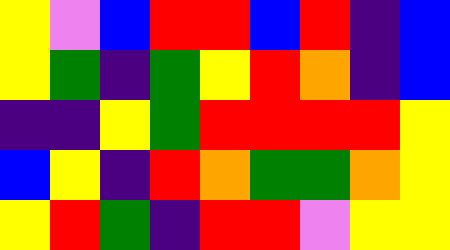[["yellow", "violet", "blue", "red", "red", "blue", "red", "indigo", "blue"], ["yellow", "green", "indigo", "green", "yellow", "red", "orange", "indigo", "blue"], ["indigo", "indigo", "yellow", "green", "red", "red", "red", "red", "yellow"], ["blue", "yellow", "indigo", "red", "orange", "green", "green", "orange", "yellow"], ["yellow", "red", "green", "indigo", "red", "red", "violet", "yellow", "yellow"]]